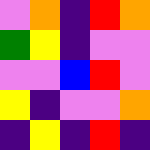[["violet", "orange", "indigo", "red", "orange"], ["green", "yellow", "indigo", "violet", "violet"], ["violet", "violet", "blue", "red", "violet"], ["yellow", "indigo", "violet", "violet", "orange"], ["indigo", "yellow", "indigo", "red", "indigo"]]